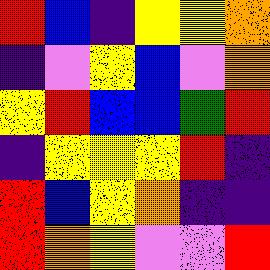[["red", "blue", "indigo", "yellow", "yellow", "orange"], ["indigo", "violet", "yellow", "blue", "violet", "orange"], ["yellow", "red", "blue", "blue", "green", "red"], ["indigo", "yellow", "yellow", "yellow", "red", "indigo"], ["red", "blue", "yellow", "orange", "indigo", "indigo"], ["red", "orange", "yellow", "violet", "violet", "red"]]